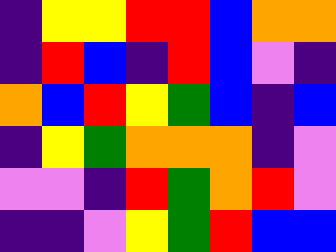[["indigo", "yellow", "yellow", "red", "red", "blue", "orange", "orange"], ["indigo", "red", "blue", "indigo", "red", "blue", "violet", "indigo"], ["orange", "blue", "red", "yellow", "green", "blue", "indigo", "blue"], ["indigo", "yellow", "green", "orange", "orange", "orange", "indigo", "violet"], ["violet", "violet", "indigo", "red", "green", "orange", "red", "violet"], ["indigo", "indigo", "violet", "yellow", "green", "red", "blue", "blue"]]